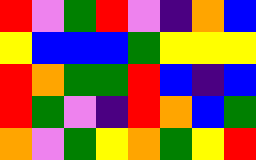[["red", "violet", "green", "red", "violet", "indigo", "orange", "blue"], ["yellow", "blue", "blue", "blue", "green", "yellow", "yellow", "yellow"], ["red", "orange", "green", "green", "red", "blue", "indigo", "blue"], ["red", "green", "violet", "indigo", "red", "orange", "blue", "green"], ["orange", "violet", "green", "yellow", "orange", "green", "yellow", "red"]]